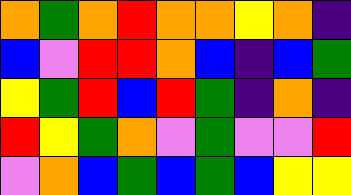[["orange", "green", "orange", "red", "orange", "orange", "yellow", "orange", "indigo"], ["blue", "violet", "red", "red", "orange", "blue", "indigo", "blue", "green"], ["yellow", "green", "red", "blue", "red", "green", "indigo", "orange", "indigo"], ["red", "yellow", "green", "orange", "violet", "green", "violet", "violet", "red"], ["violet", "orange", "blue", "green", "blue", "green", "blue", "yellow", "yellow"]]